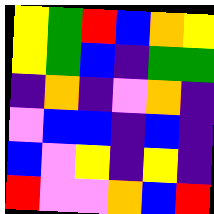[["yellow", "green", "red", "blue", "orange", "yellow"], ["yellow", "green", "blue", "indigo", "green", "green"], ["indigo", "orange", "indigo", "violet", "orange", "indigo"], ["violet", "blue", "blue", "indigo", "blue", "indigo"], ["blue", "violet", "yellow", "indigo", "yellow", "indigo"], ["red", "violet", "violet", "orange", "blue", "red"]]